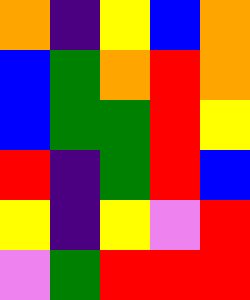[["orange", "indigo", "yellow", "blue", "orange"], ["blue", "green", "orange", "red", "orange"], ["blue", "green", "green", "red", "yellow"], ["red", "indigo", "green", "red", "blue"], ["yellow", "indigo", "yellow", "violet", "red"], ["violet", "green", "red", "red", "red"]]